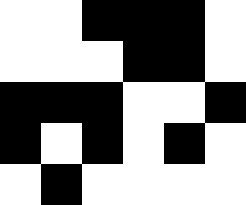[["white", "white", "black", "black", "black", "white"], ["white", "white", "white", "black", "black", "white"], ["black", "black", "black", "white", "white", "black"], ["black", "white", "black", "white", "black", "white"], ["white", "black", "white", "white", "white", "white"]]